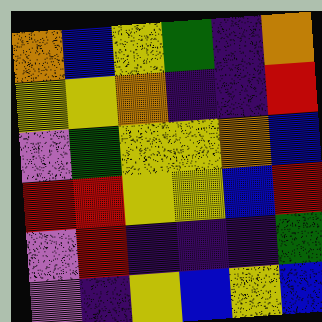[["orange", "blue", "yellow", "green", "indigo", "orange"], ["yellow", "yellow", "orange", "indigo", "indigo", "red"], ["violet", "green", "yellow", "yellow", "orange", "blue"], ["red", "red", "yellow", "yellow", "blue", "red"], ["violet", "red", "indigo", "indigo", "indigo", "green"], ["violet", "indigo", "yellow", "blue", "yellow", "blue"]]